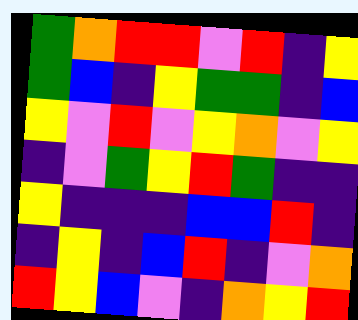[["green", "orange", "red", "red", "violet", "red", "indigo", "yellow"], ["green", "blue", "indigo", "yellow", "green", "green", "indigo", "blue"], ["yellow", "violet", "red", "violet", "yellow", "orange", "violet", "yellow"], ["indigo", "violet", "green", "yellow", "red", "green", "indigo", "indigo"], ["yellow", "indigo", "indigo", "indigo", "blue", "blue", "red", "indigo"], ["indigo", "yellow", "indigo", "blue", "red", "indigo", "violet", "orange"], ["red", "yellow", "blue", "violet", "indigo", "orange", "yellow", "red"]]